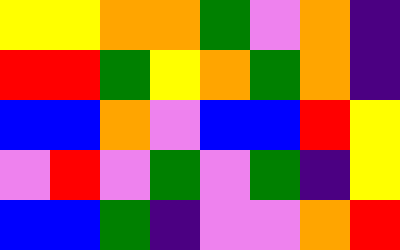[["yellow", "yellow", "orange", "orange", "green", "violet", "orange", "indigo"], ["red", "red", "green", "yellow", "orange", "green", "orange", "indigo"], ["blue", "blue", "orange", "violet", "blue", "blue", "red", "yellow"], ["violet", "red", "violet", "green", "violet", "green", "indigo", "yellow"], ["blue", "blue", "green", "indigo", "violet", "violet", "orange", "red"]]